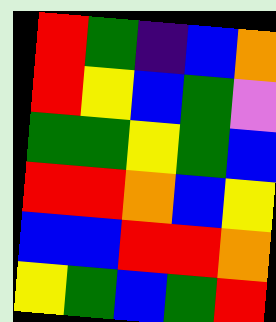[["red", "green", "indigo", "blue", "orange"], ["red", "yellow", "blue", "green", "violet"], ["green", "green", "yellow", "green", "blue"], ["red", "red", "orange", "blue", "yellow"], ["blue", "blue", "red", "red", "orange"], ["yellow", "green", "blue", "green", "red"]]